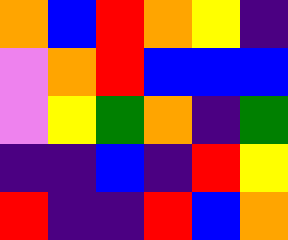[["orange", "blue", "red", "orange", "yellow", "indigo"], ["violet", "orange", "red", "blue", "blue", "blue"], ["violet", "yellow", "green", "orange", "indigo", "green"], ["indigo", "indigo", "blue", "indigo", "red", "yellow"], ["red", "indigo", "indigo", "red", "blue", "orange"]]